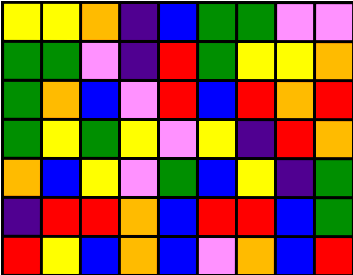[["yellow", "yellow", "orange", "indigo", "blue", "green", "green", "violet", "violet"], ["green", "green", "violet", "indigo", "red", "green", "yellow", "yellow", "orange"], ["green", "orange", "blue", "violet", "red", "blue", "red", "orange", "red"], ["green", "yellow", "green", "yellow", "violet", "yellow", "indigo", "red", "orange"], ["orange", "blue", "yellow", "violet", "green", "blue", "yellow", "indigo", "green"], ["indigo", "red", "red", "orange", "blue", "red", "red", "blue", "green"], ["red", "yellow", "blue", "orange", "blue", "violet", "orange", "blue", "red"]]